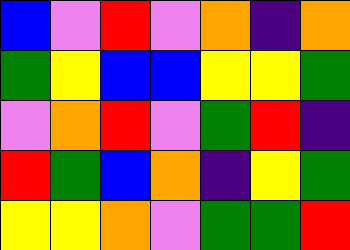[["blue", "violet", "red", "violet", "orange", "indigo", "orange"], ["green", "yellow", "blue", "blue", "yellow", "yellow", "green"], ["violet", "orange", "red", "violet", "green", "red", "indigo"], ["red", "green", "blue", "orange", "indigo", "yellow", "green"], ["yellow", "yellow", "orange", "violet", "green", "green", "red"]]